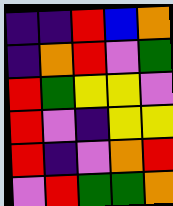[["indigo", "indigo", "red", "blue", "orange"], ["indigo", "orange", "red", "violet", "green"], ["red", "green", "yellow", "yellow", "violet"], ["red", "violet", "indigo", "yellow", "yellow"], ["red", "indigo", "violet", "orange", "red"], ["violet", "red", "green", "green", "orange"]]